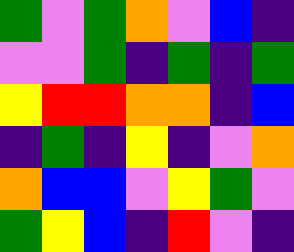[["green", "violet", "green", "orange", "violet", "blue", "indigo"], ["violet", "violet", "green", "indigo", "green", "indigo", "green"], ["yellow", "red", "red", "orange", "orange", "indigo", "blue"], ["indigo", "green", "indigo", "yellow", "indigo", "violet", "orange"], ["orange", "blue", "blue", "violet", "yellow", "green", "violet"], ["green", "yellow", "blue", "indigo", "red", "violet", "indigo"]]